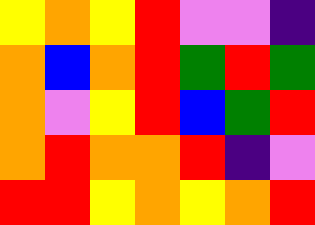[["yellow", "orange", "yellow", "red", "violet", "violet", "indigo"], ["orange", "blue", "orange", "red", "green", "red", "green"], ["orange", "violet", "yellow", "red", "blue", "green", "red"], ["orange", "red", "orange", "orange", "red", "indigo", "violet"], ["red", "red", "yellow", "orange", "yellow", "orange", "red"]]